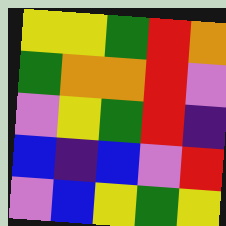[["yellow", "yellow", "green", "red", "orange"], ["green", "orange", "orange", "red", "violet"], ["violet", "yellow", "green", "red", "indigo"], ["blue", "indigo", "blue", "violet", "red"], ["violet", "blue", "yellow", "green", "yellow"]]